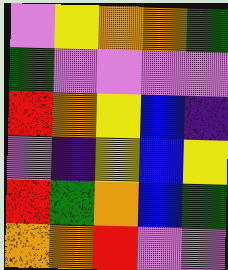[["violet", "yellow", "orange", "orange", "green"], ["green", "violet", "violet", "violet", "violet"], ["red", "orange", "yellow", "blue", "indigo"], ["violet", "indigo", "yellow", "blue", "yellow"], ["red", "green", "orange", "blue", "green"], ["orange", "orange", "red", "violet", "violet"]]